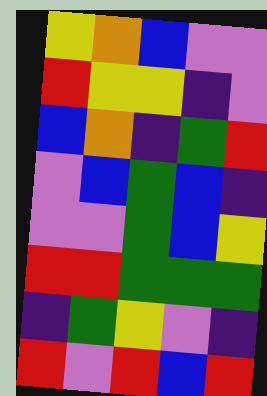[["yellow", "orange", "blue", "violet", "violet"], ["red", "yellow", "yellow", "indigo", "violet"], ["blue", "orange", "indigo", "green", "red"], ["violet", "blue", "green", "blue", "indigo"], ["violet", "violet", "green", "blue", "yellow"], ["red", "red", "green", "green", "green"], ["indigo", "green", "yellow", "violet", "indigo"], ["red", "violet", "red", "blue", "red"]]